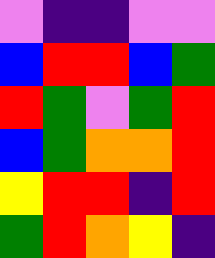[["violet", "indigo", "indigo", "violet", "violet"], ["blue", "red", "red", "blue", "green"], ["red", "green", "violet", "green", "red"], ["blue", "green", "orange", "orange", "red"], ["yellow", "red", "red", "indigo", "red"], ["green", "red", "orange", "yellow", "indigo"]]